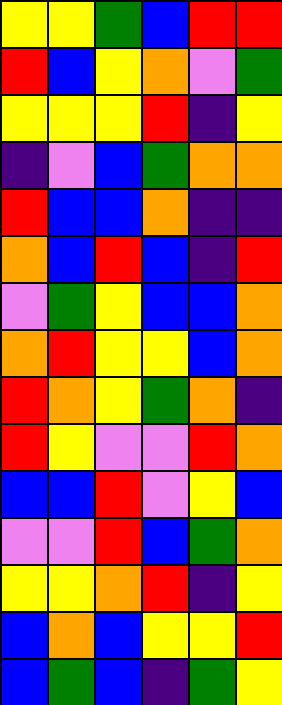[["yellow", "yellow", "green", "blue", "red", "red"], ["red", "blue", "yellow", "orange", "violet", "green"], ["yellow", "yellow", "yellow", "red", "indigo", "yellow"], ["indigo", "violet", "blue", "green", "orange", "orange"], ["red", "blue", "blue", "orange", "indigo", "indigo"], ["orange", "blue", "red", "blue", "indigo", "red"], ["violet", "green", "yellow", "blue", "blue", "orange"], ["orange", "red", "yellow", "yellow", "blue", "orange"], ["red", "orange", "yellow", "green", "orange", "indigo"], ["red", "yellow", "violet", "violet", "red", "orange"], ["blue", "blue", "red", "violet", "yellow", "blue"], ["violet", "violet", "red", "blue", "green", "orange"], ["yellow", "yellow", "orange", "red", "indigo", "yellow"], ["blue", "orange", "blue", "yellow", "yellow", "red"], ["blue", "green", "blue", "indigo", "green", "yellow"]]